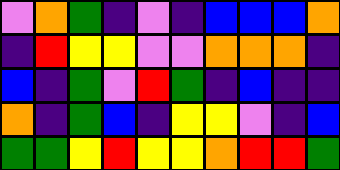[["violet", "orange", "green", "indigo", "violet", "indigo", "blue", "blue", "blue", "orange"], ["indigo", "red", "yellow", "yellow", "violet", "violet", "orange", "orange", "orange", "indigo"], ["blue", "indigo", "green", "violet", "red", "green", "indigo", "blue", "indigo", "indigo"], ["orange", "indigo", "green", "blue", "indigo", "yellow", "yellow", "violet", "indigo", "blue"], ["green", "green", "yellow", "red", "yellow", "yellow", "orange", "red", "red", "green"]]